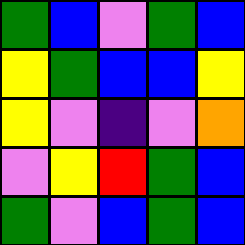[["green", "blue", "violet", "green", "blue"], ["yellow", "green", "blue", "blue", "yellow"], ["yellow", "violet", "indigo", "violet", "orange"], ["violet", "yellow", "red", "green", "blue"], ["green", "violet", "blue", "green", "blue"]]